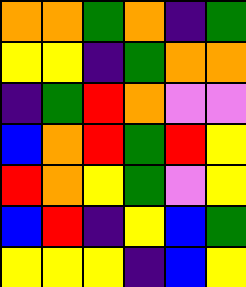[["orange", "orange", "green", "orange", "indigo", "green"], ["yellow", "yellow", "indigo", "green", "orange", "orange"], ["indigo", "green", "red", "orange", "violet", "violet"], ["blue", "orange", "red", "green", "red", "yellow"], ["red", "orange", "yellow", "green", "violet", "yellow"], ["blue", "red", "indigo", "yellow", "blue", "green"], ["yellow", "yellow", "yellow", "indigo", "blue", "yellow"]]